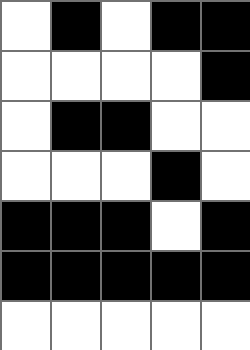[["white", "black", "white", "black", "black"], ["white", "white", "white", "white", "black"], ["white", "black", "black", "white", "white"], ["white", "white", "white", "black", "white"], ["black", "black", "black", "white", "black"], ["black", "black", "black", "black", "black"], ["white", "white", "white", "white", "white"]]